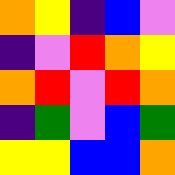[["orange", "yellow", "indigo", "blue", "violet"], ["indigo", "violet", "red", "orange", "yellow"], ["orange", "red", "violet", "red", "orange"], ["indigo", "green", "violet", "blue", "green"], ["yellow", "yellow", "blue", "blue", "orange"]]